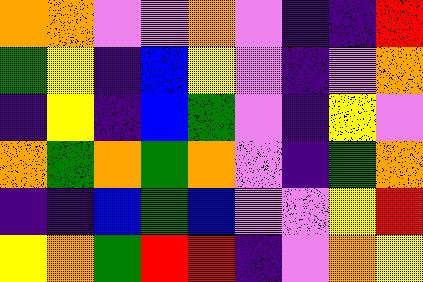[["orange", "orange", "violet", "violet", "orange", "violet", "indigo", "indigo", "red"], ["green", "yellow", "indigo", "blue", "yellow", "violet", "indigo", "violet", "orange"], ["indigo", "yellow", "indigo", "blue", "green", "violet", "indigo", "yellow", "violet"], ["orange", "green", "orange", "green", "orange", "violet", "indigo", "green", "orange"], ["indigo", "indigo", "blue", "green", "blue", "violet", "violet", "yellow", "red"], ["yellow", "orange", "green", "red", "red", "indigo", "violet", "orange", "yellow"]]